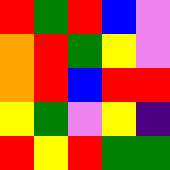[["red", "green", "red", "blue", "violet"], ["orange", "red", "green", "yellow", "violet"], ["orange", "red", "blue", "red", "red"], ["yellow", "green", "violet", "yellow", "indigo"], ["red", "yellow", "red", "green", "green"]]